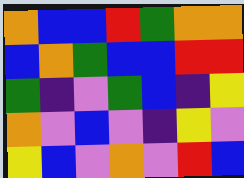[["orange", "blue", "blue", "red", "green", "orange", "orange"], ["blue", "orange", "green", "blue", "blue", "red", "red"], ["green", "indigo", "violet", "green", "blue", "indigo", "yellow"], ["orange", "violet", "blue", "violet", "indigo", "yellow", "violet"], ["yellow", "blue", "violet", "orange", "violet", "red", "blue"]]